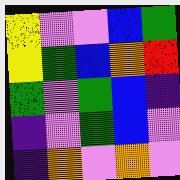[["yellow", "violet", "violet", "blue", "green"], ["yellow", "green", "blue", "orange", "red"], ["green", "violet", "green", "blue", "indigo"], ["indigo", "violet", "green", "blue", "violet"], ["indigo", "orange", "violet", "orange", "violet"]]